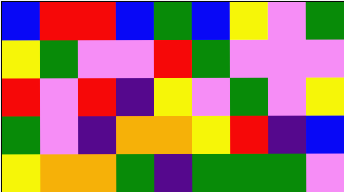[["blue", "red", "red", "blue", "green", "blue", "yellow", "violet", "green"], ["yellow", "green", "violet", "violet", "red", "green", "violet", "violet", "violet"], ["red", "violet", "red", "indigo", "yellow", "violet", "green", "violet", "yellow"], ["green", "violet", "indigo", "orange", "orange", "yellow", "red", "indigo", "blue"], ["yellow", "orange", "orange", "green", "indigo", "green", "green", "green", "violet"]]